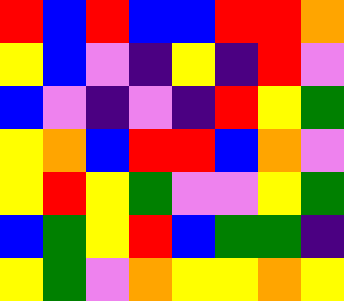[["red", "blue", "red", "blue", "blue", "red", "red", "orange"], ["yellow", "blue", "violet", "indigo", "yellow", "indigo", "red", "violet"], ["blue", "violet", "indigo", "violet", "indigo", "red", "yellow", "green"], ["yellow", "orange", "blue", "red", "red", "blue", "orange", "violet"], ["yellow", "red", "yellow", "green", "violet", "violet", "yellow", "green"], ["blue", "green", "yellow", "red", "blue", "green", "green", "indigo"], ["yellow", "green", "violet", "orange", "yellow", "yellow", "orange", "yellow"]]